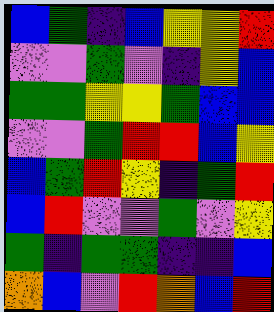[["blue", "green", "indigo", "blue", "yellow", "yellow", "red"], ["violet", "violet", "green", "violet", "indigo", "yellow", "blue"], ["green", "green", "yellow", "yellow", "green", "blue", "blue"], ["violet", "violet", "green", "red", "red", "blue", "yellow"], ["blue", "green", "red", "yellow", "indigo", "green", "red"], ["blue", "red", "violet", "violet", "green", "violet", "yellow"], ["green", "indigo", "green", "green", "indigo", "indigo", "blue"], ["orange", "blue", "violet", "red", "orange", "blue", "red"]]